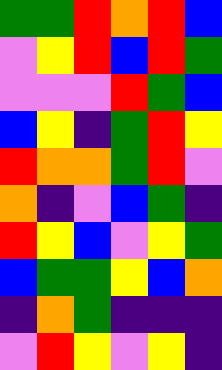[["green", "green", "red", "orange", "red", "blue"], ["violet", "yellow", "red", "blue", "red", "green"], ["violet", "violet", "violet", "red", "green", "blue"], ["blue", "yellow", "indigo", "green", "red", "yellow"], ["red", "orange", "orange", "green", "red", "violet"], ["orange", "indigo", "violet", "blue", "green", "indigo"], ["red", "yellow", "blue", "violet", "yellow", "green"], ["blue", "green", "green", "yellow", "blue", "orange"], ["indigo", "orange", "green", "indigo", "indigo", "indigo"], ["violet", "red", "yellow", "violet", "yellow", "indigo"]]